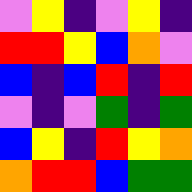[["violet", "yellow", "indigo", "violet", "yellow", "indigo"], ["red", "red", "yellow", "blue", "orange", "violet"], ["blue", "indigo", "blue", "red", "indigo", "red"], ["violet", "indigo", "violet", "green", "indigo", "green"], ["blue", "yellow", "indigo", "red", "yellow", "orange"], ["orange", "red", "red", "blue", "green", "green"]]